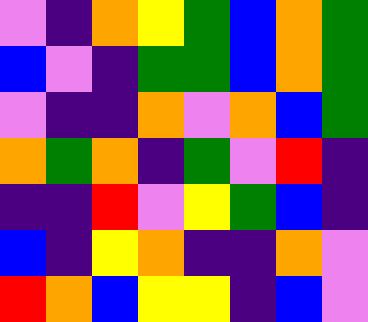[["violet", "indigo", "orange", "yellow", "green", "blue", "orange", "green"], ["blue", "violet", "indigo", "green", "green", "blue", "orange", "green"], ["violet", "indigo", "indigo", "orange", "violet", "orange", "blue", "green"], ["orange", "green", "orange", "indigo", "green", "violet", "red", "indigo"], ["indigo", "indigo", "red", "violet", "yellow", "green", "blue", "indigo"], ["blue", "indigo", "yellow", "orange", "indigo", "indigo", "orange", "violet"], ["red", "orange", "blue", "yellow", "yellow", "indigo", "blue", "violet"]]